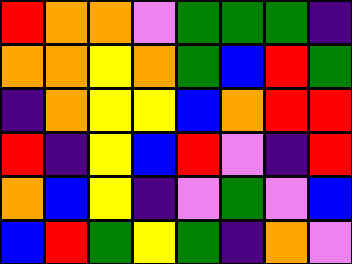[["red", "orange", "orange", "violet", "green", "green", "green", "indigo"], ["orange", "orange", "yellow", "orange", "green", "blue", "red", "green"], ["indigo", "orange", "yellow", "yellow", "blue", "orange", "red", "red"], ["red", "indigo", "yellow", "blue", "red", "violet", "indigo", "red"], ["orange", "blue", "yellow", "indigo", "violet", "green", "violet", "blue"], ["blue", "red", "green", "yellow", "green", "indigo", "orange", "violet"]]